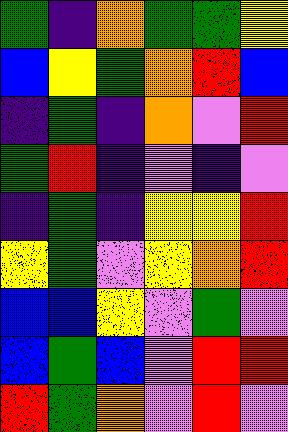[["green", "indigo", "orange", "green", "green", "yellow"], ["blue", "yellow", "green", "orange", "red", "blue"], ["indigo", "green", "indigo", "orange", "violet", "red"], ["green", "red", "indigo", "violet", "indigo", "violet"], ["indigo", "green", "indigo", "yellow", "yellow", "red"], ["yellow", "green", "violet", "yellow", "orange", "red"], ["blue", "blue", "yellow", "violet", "green", "violet"], ["blue", "green", "blue", "violet", "red", "red"], ["red", "green", "orange", "violet", "red", "violet"]]